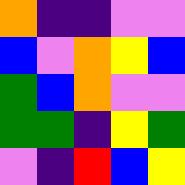[["orange", "indigo", "indigo", "violet", "violet"], ["blue", "violet", "orange", "yellow", "blue"], ["green", "blue", "orange", "violet", "violet"], ["green", "green", "indigo", "yellow", "green"], ["violet", "indigo", "red", "blue", "yellow"]]